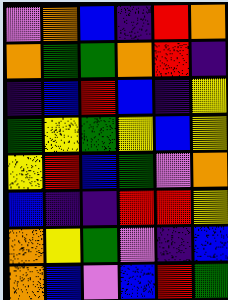[["violet", "orange", "blue", "indigo", "red", "orange"], ["orange", "green", "green", "orange", "red", "indigo"], ["indigo", "blue", "red", "blue", "indigo", "yellow"], ["green", "yellow", "green", "yellow", "blue", "yellow"], ["yellow", "red", "blue", "green", "violet", "orange"], ["blue", "indigo", "indigo", "red", "red", "yellow"], ["orange", "yellow", "green", "violet", "indigo", "blue"], ["orange", "blue", "violet", "blue", "red", "green"]]